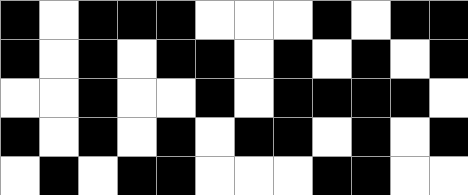[["black", "white", "black", "black", "black", "white", "white", "white", "black", "white", "black", "black"], ["black", "white", "black", "white", "black", "black", "white", "black", "white", "black", "white", "black"], ["white", "white", "black", "white", "white", "black", "white", "black", "black", "black", "black", "white"], ["black", "white", "black", "white", "black", "white", "black", "black", "white", "black", "white", "black"], ["white", "black", "white", "black", "black", "white", "white", "white", "black", "black", "white", "white"]]